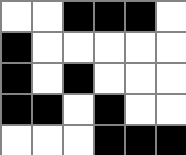[["white", "white", "black", "black", "black", "white"], ["black", "white", "white", "white", "white", "white"], ["black", "white", "black", "white", "white", "white"], ["black", "black", "white", "black", "white", "white"], ["white", "white", "white", "black", "black", "black"]]